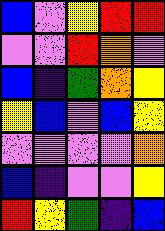[["blue", "violet", "yellow", "red", "red"], ["violet", "violet", "red", "orange", "violet"], ["blue", "indigo", "green", "orange", "yellow"], ["yellow", "blue", "violet", "blue", "yellow"], ["violet", "violet", "violet", "violet", "orange"], ["blue", "indigo", "violet", "violet", "yellow"], ["red", "yellow", "green", "indigo", "blue"]]